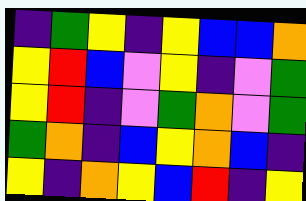[["indigo", "green", "yellow", "indigo", "yellow", "blue", "blue", "orange"], ["yellow", "red", "blue", "violet", "yellow", "indigo", "violet", "green"], ["yellow", "red", "indigo", "violet", "green", "orange", "violet", "green"], ["green", "orange", "indigo", "blue", "yellow", "orange", "blue", "indigo"], ["yellow", "indigo", "orange", "yellow", "blue", "red", "indigo", "yellow"]]